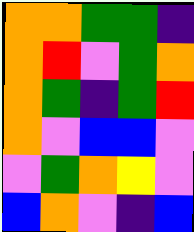[["orange", "orange", "green", "green", "indigo"], ["orange", "red", "violet", "green", "orange"], ["orange", "green", "indigo", "green", "red"], ["orange", "violet", "blue", "blue", "violet"], ["violet", "green", "orange", "yellow", "violet"], ["blue", "orange", "violet", "indigo", "blue"]]